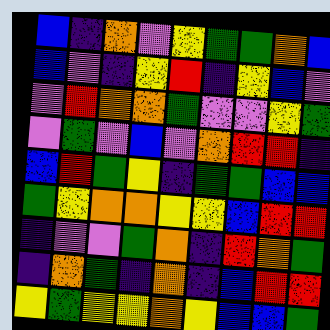[["blue", "indigo", "orange", "violet", "yellow", "green", "green", "orange", "blue"], ["blue", "violet", "indigo", "yellow", "red", "indigo", "yellow", "blue", "violet"], ["violet", "red", "orange", "orange", "green", "violet", "violet", "yellow", "green"], ["violet", "green", "violet", "blue", "violet", "orange", "red", "red", "indigo"], ["blue", "red", "green", "yellow", "indigo", "green", "green", "blue", "blue"], ["green", "yellow", "orange", "orange", "yellow", "yellow", "blue", "red", "red"], ["indigo", "violet", "violet", "green", "orange", "indigo", "red", "orange", "green"], ["indigo", "orange", "green", "indigo", "orange", "indigo", "blue", "red", "red"], ["yellow", "green", "yellow", "yellow", "orange", "yellow", "blue", "blue", "green"]]